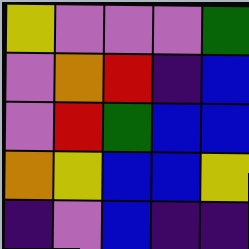[["yellow", "violet", "violet", "violet", "green"], ["violet", "orange", "red", "indigo", "blue"], ["violet", "red", "green", "blue", "blue"], ["orange", "yellow", "blue", "blue", "yellow"], ["indigo", "violet", "blue", "indigo", "indigo"]]